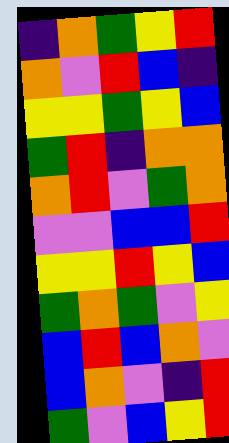[["indigo", "orange", "green", "yellow", "red"], ["orange", "violet", "red", "blue", "indigo"], ["yellow", "yellow", "green", "yellow", "blue"], ["green", "red", "indigo", "orange", "orange"], ["orange", "red", "violet", "green", "orange"], ["violet", "violet", "blue", "blue", "red"], ["yellow", "yellow", "red", "yellow", "blue"], ["green", "orange", "green", "violet", "yellow"], ["blue", "red", "blue", "orange", "violet"], ["blue", "orange", "violet", "indigo", "red"], ["green", "violet", "blue", "yellow", "red"]]